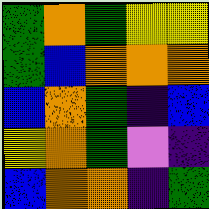[["green", "orange", "green", "yellow", "yellow"], ["green", "blue", "orange", "orange", "orange"], ["blue", "orange", "green", "indigo", "blue"], ["yellow", "orange", "green", "violet", "indigo"], ["blue", "orange", "orange", "indigo", "green"]]